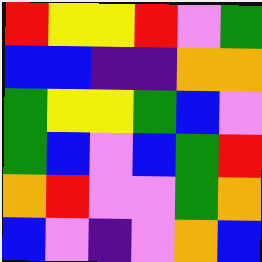[["red", "yellow", "yellow", "red", "violet", "green"], ["blue", "blue", "indigo", "indigo", "orange", "orange"], ["green", "yellow", "yellow", "green", "blue", "violet"], ["green", "blue", "violet", "blue", "green", "red"], ["orange", "red", "violet", "violet", "green", "orange"], ["blue", "violet", "indigo", "violet", "orange", "blue"]]